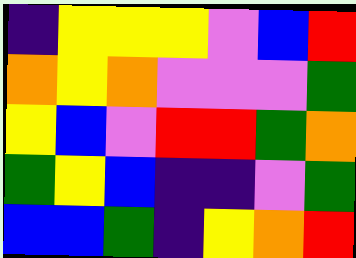[["indigo", "yellow", "yellow", "yellow", "violet", "blue", "red"], ["orange", "yellow", "orange", "violet", "violet", "violet", "green"], ["yellow", "blue", "violet", "red", "red", "green", "orange"], ["green", "yellow", "blue", "indigo", "indigo", "violet", "green"], ["blue", "blue", "green", "indigo", "yellow", "orange", "red"]]